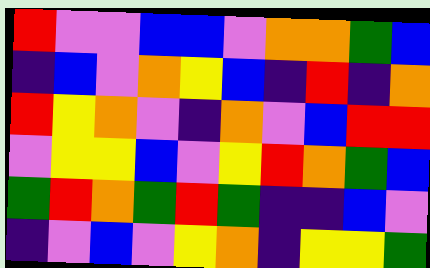[["red", "violet", "violet", "blue", "blue", "violet", "orange", "orange", "green", "blue"], ["indigo", "blue", "violet", "orange", "yellow", "blue", "indigo", "red", "indigo", "orange"], ["red", "yellow", "orange", "violet", "indigo", "orange", "violet", "blue", "red", "red"], ["violet", "yellow", "yellow", "blue", "violet", "yellow", "red", "orange", "green", "blue"], ["green", "red", "orange", "green", "red", "green", "indigo", "indigo", "blue", "violet"], ["indigo", "violet", "blue", "violet", "yellow", "orange", "indigo", "yellow", "yellow", "green"]]